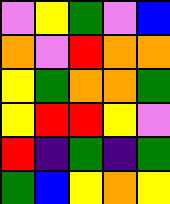[["violet", "yellow", "green", "violet", "blue"], ["orange", "violet", "red", "orange", "orange"], ["yellow", "green", "orange", "orange", "green"], ["yellow", "red", "red", "yellow", "violet"], ["red", "indigo", "green", "indigo", "green"], ["green", "blue", "yellow", "orange", "yellow"]]